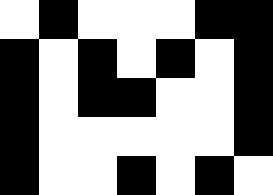[["white", "black", "white", "white", "white", "black", "black"], ["black", "white", "black", "white", "black", "white", "black"], ["black", "white", "black", "black", "white", "white", "black"], ["black", "white", "white", "white", "white", "white", "black"], ["black", "white", "white", "black", "white", "black", "white"]]